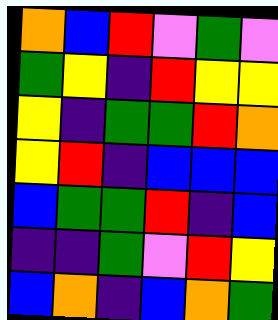[["orange", "blue", "red", "violet", "green", "violet"], ["green", "yellow", "indigo", "red", "yellow", "yellow"], ["yellow", "indigo", "green", "green", "red", "orange"], ["yellow", "red", "indigo", "blue", "blue", "blue"], ["blue", "green", "green", "red", "indigo", "blue"], ["indigo", "indigo", "green", "violet", "red", "yellow"], ["blue", "orange", "indigo", "blue", "orange", "green"]]